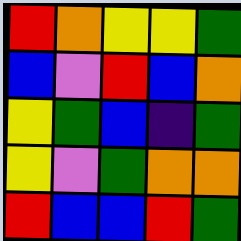[["red", "orange", "yellow", "yellow", "green"], ["blue", "violet", "red", "blue", "orange"], ["yellow", "green", "blue", "indigo", "green"], ["yellow", "violet", "green", "orange", "orange"], ["red", "blue", "blue", "red", "green"]]